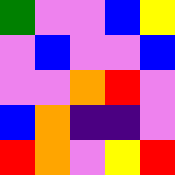[["green", "violet", "violet", "blue", "yellow"], ["violet", "blue", "violet", "violet", "blue"], ["violet", "violet", "orange", "red", "violet"], ["blue", "orange", "indigo", "indigo", "violet"], ["red", "orange", "violet", "yellow", "red"]]